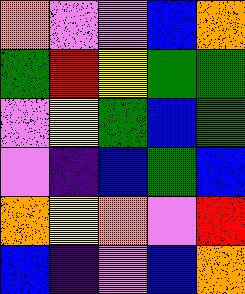[["orange", "violet", "violet", "blue", "orange"], ["green", "red", "yellow", "green", "green"], ["violet", "yellow", "green", "blue", "green"], ["violet", "indigo", "blue", "green", "blue"], ["orange", "yellow", "orange", "violet", "red"], ["blue", "indigo", "violet", "blue", "orange"]]